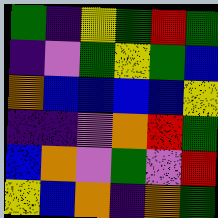[["green", "indigo", "yellow", "green", "red", "green"], ["indigo", "violet", "green", "yellow", "green", "blue"], ["orange", "blue", "blue", "blue", "blue", "yellow"], ["indigo", "indigo", "violet", "orange", "red", "green"], ["blue", "orange", "violet", "green", "violet", "red"], ["yellow", "blue", "orange", "indigo", "orange", "green"]]